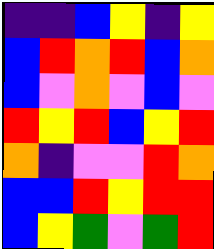[["indigo", "indigo", "blue", "yellow", "indigo", "yellow"], ["blue", "red", "orange", "red", "blue", "orange"], ["blue", "violet", "orange", "violet", "blue", "violet"], ["red", "yellow", "red", "blue", "yellow", "red"], ["orange", "indigo", "violet", "violet", "red", "orange"], ["blue", "blue", "red", "yellow", "red", "red"], ["blue", "yellow", "green", "violet", "green", "red"]]